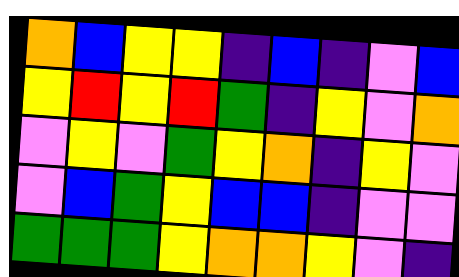[["orange", "blue", "yellow", "yellow", "indigo", "blue", "indigo", "violet", "blue"], ["yellow", "red", "yellow", "red", "green", "indigo", "yellow", "violet", "orange"], ["violet", "yellow", "violet", "green", "yellow", "orange", "indigo", "yellow", "violet"], ["violet", "blue", "green", "yellow", "blue", "blue", "indigo", "violet", "violet"], ["green", "green", "green", "yellow", "orange", "orange", "yellow", "violet", "indigo"]]